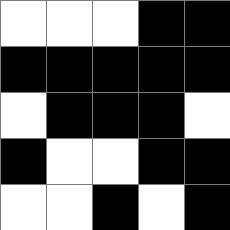[["white", "white", "white", "black", "black"], ["black", "black", "black", "black", "black"], ["white", "black", "black", "black", "white"], ["black", "white", "white", "black", "black"], ["white", "white", "black", "white", "black"]]